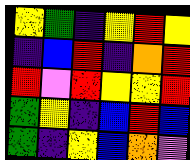[["yellow", "green", "indigo", "yellow", "red", "yellow"], ["indigo", "blue", "red", "indigo", "orange", "red"], ["red", "violet", "red", "yellow", "yellow", "red"], ["green", "yellow", "indigo", "blue", "red", "blue"], ["green", "indigo", "yellow", "blue", "orange", "violet"]]